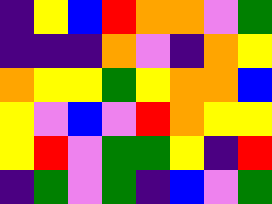[["indigo", "yellow", "blue", "red", "orange", "orange", "violet", "green"], ["indigo", "indigo", "indigo", "orange", "violet", "indigo", "orange", "yellow"], ["orange", "yellow", "yellow", "green", "yellow", "orange", "orange", "blue"], ["yellow", "violet", "blue", "violet", "red", "orange", "yellow", "yellow"], ["yellow", "red", "violet", "green", "green", "yellow", "indigo", "red"], ["indigo", "green", "violet", "green", "indigo", "blue", "violet", "green"]]